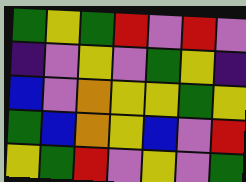[["green", "yellow", "green", "red", "violet", "red", "violet"], ["indigo", "violet", "yellow", "violet", "green", "yellow", "indigo"], ["blue", "violet", "orange", "yellow", "yellow", "green", "yellow"], ["green", "blue", "orange", "yellow", "blue", "violet", "red"], ["yellow", "green", "red", "violet", "yellow", "violet", "green"]]